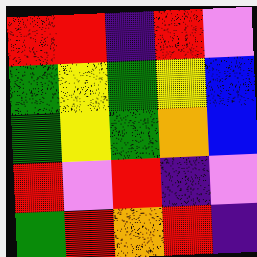[["red", "red", "indigo", "red", "violet"], ["green", "yellow", "green", "yellow", "blue"], ["green", "yellow", "green", "orange", "blue"], ["red", "violet", "red", "indigo", "violet"], ["green", "red", "orange", "red", "indigo"]]